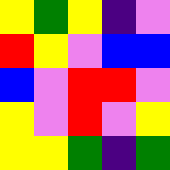[["yellow", "green", "yellow", "indigo", "violet"], ["red", "yellow", "violet", "blue", "blue"], ["blue", "violet", "red", "red", "violet"], ["yellow", "violet", "red", "violet", "yellow"], ["yellow", "yellow", "green", "indigo", "green"]]